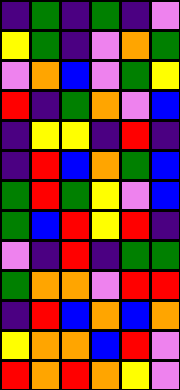[["indigo", "green", "indigo", "green", "indigo", "violet"], ["yellow", "green", "indigo", "violet", "orange", "green"], ["violet", "orange", "blue", "violet", "green", "yellow"], ["red", "indigo", "green", "orange", "violet", "blue"], ["indigo", "yellow", "yellow", "indigo", "red", "indigo"], ["indigo", "red", "blue", "orange", "green", "blue"], ["green", "red", "green", "yellow", "violet", "blue"], ["green", "blue", "red", "yellow", "red", "indigo"], ["violet", "indigo", "red", "indigo", "green", "green"], ["green", "orange", "orange", "violet", "red", "red"], ["indigo", "red", "blue", "orange", "blue", "orange"], ["yellow", "orange", "orange", "blue", "red", "violet"], ["red", "orange", "red", "orange", "yellow", "violet"]]